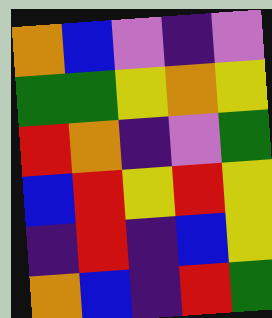[["orange", "blue", "violet", "indigo", "violet"], ["green", "green", "yellow", "orange", "yellow"], ["red", "orange", "indigo", "violet", "green"], ["blue", "red", "yellow", "red", "yellow"], ["indigo", "red", "indigo", "blue", "yellow"], ["orange", "blue", "indigo", "red", "green"]]